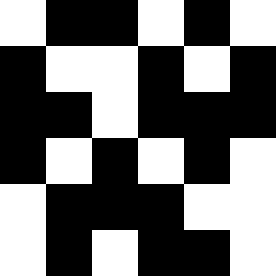[["white", "black", "black", "white", "black", "white"], ["black", "white", "white", "black", "white", "black"], ["black", "black", "white", "black", "black", "black"], ["black", "white", "black", "white", "black", "white"], ["white", "black", "black", "black", "white", "white"], ["white", "black", "white", "black", "black", "white"]]